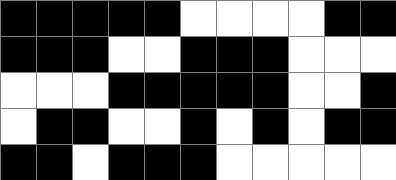[["black", "black", "black", "black", "black", "white", "white", "white", "white", "black", "black"], ["black", "black", "black", "white", "white", "black", "black", "black", "white", "white", "white"], ["white", "white", "white", "black", "black", "black", "black", "black", "white", "white", "black"], ["white", "black", "black", "white", "white", "black", "white", "black", "white", "black", "black"], ["black", "black", "white", "black", "black", "black", "white", "white", "white", "white", "white"]]